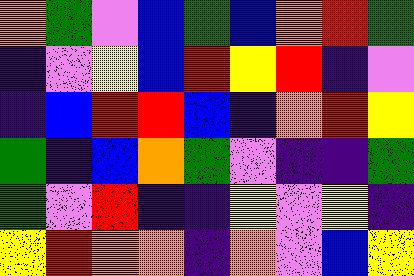[["orange", "green", "violet", "blue", "green", "blue", "orange", "red", "green"], ["indigo", "violet", "yellow", "blue", "red", "yellow", "red", "indigo", "violet"], ["indigo", "blue", "red", "red", "blue", "indigo", "orange", "red", "yellow"], ["green", "indigo", "blue", "orange", "green", "violet", "indigo", "indigo", "green"], ["green", "violet", "red", "indigo", "indigo", "yellow", "violet", "yellow", "indigo"], ["yellow", "red", "orange", "orange", "indigo", "orange", "violet", "blue", "yellow"]]